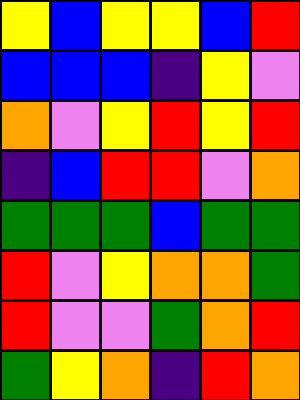[["yellow", "blue", "yellow", "yellow", "blue", "red"], ["blue", "blue", "blue", "indigo", "yellow", "violet"], ["orange", "violet", "yellow", "red", "yellow", "red"], ["indigo", "blue", "red", "red", "violet", "orange"], ["green", "green", "green", "blue", "green", "green"], ["red", "violet", "yellow", "orange", "orange", "green"], ["red", "violet", "violet", "green", "orange", "red"], ["green", "yellow", "orange", "indigo", "red", "orange"]]